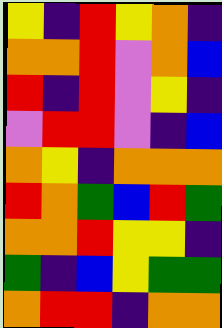[["yellow", "indigo", "red", "yellow", "orange", "indigo"], ["orange", "orange", "red", "violet", "orange", "blue"], ["red", "indigo", "red", "violet", "yellow", "indigo"], ["violet", "red", "red", "violet", "indigo", "blue"], ["orange", "yellow", "indigo", "orange", "orange", "orange"], ["red", "orange", "green", "blue", "red", "green"], ["orange", "orange", "red", "yellow", "yellow", "indigo"], ["green", "indigo", "blue", "yellow", "green", "green"], ["orange", "red", "red", "indigo", "orange", "orange"]]